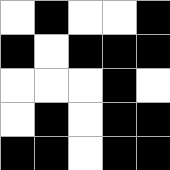[["white", "black", "white", "white", "black"], ["black", "white", "black", "black", "black"], ["white", "white", "white", "black", "white"], ["white", "black", "white", "black", "black"], ["black", "black", "white", "black", "black"]]